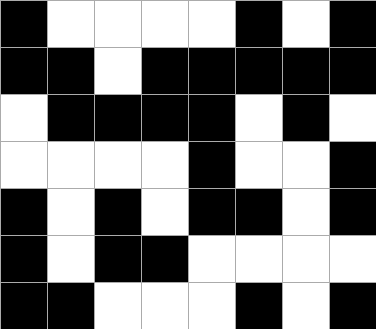[["black", "white", "white", "white", "white", "black", "white", "black"], ["black", "black", "white", "black", "black", "black", "black", "black"], ["white", "black", "black", "black", "black", "white", "black", "white"], ["white", "white", "white", "white", "black", "white", "white", "black"], ["black", "white", "black", "white", "black", "black", "white", "black"], ["black", "white", "black", "black", "white", "white", "white", "white"], ["black", "black", "white", "white", "white", "black", "white", "black"]]